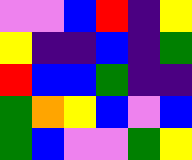[["violet", "violet", "blue", "red", "indigo", "yellow"], ["yellow", "indigo", "indigo", "blue", "indigo", "green"], ["red", "blue", "blue", "green", "indigo", "indigo"], ["green", "orange", "yellow", "blue", "violet", "blue"], ["green", "blue", "violet", "violet", "green", "yellow"]]